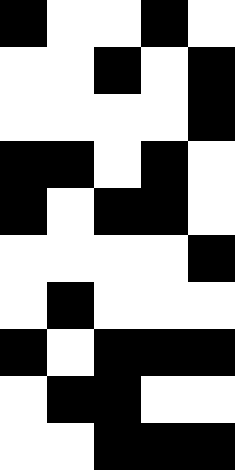[["black", "white", "white", "black", "white"], ["white", "white", "black", "white", "black"], ["white", "white", "white", "white", "black"], ["black", "black", "white", "black", "white"], ["black", "white", "black", "black", "white"], ["white", "white", "white", "white", "black"], ["white", "black", "white", "white", "white"], ["black", "white", "black", "black", "black"], ["white", "black", "black", "white", "white"], ["white", "white", "black", "black", "black"]]